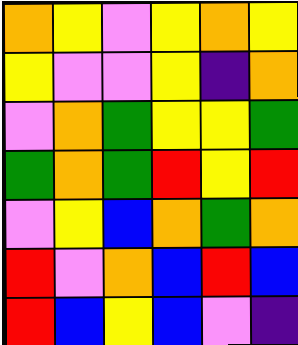[["orange", "yellow", "violet", "yellow", "orange", "yellow"], ["yellow", "violet", "violet", "yellow", "indigo", "orange"], ["violet", "orange", "green", "yellow", "yellow", "green"], ["green", "orange", "green", "red", "yellow", "red"], ["violet", "yellow", "blue", "orange", "green", "orange"], ["red", "violet", "orange", "blue", "red", "blue"], ["red", "blue", "yellow", "blue", "violet", "indigo"]]